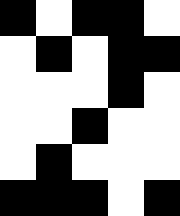[["black", "white", "black", "black", "white"], ["white", "black", "white", "black", "black"], ["white", "white", "white", "black", "white"], ["white", "white", "black", "white", "white"], ["white", "black", "white", "white", "white"], ["black", "black", "black", "white", "black"]]